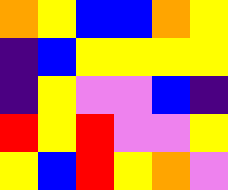[["orange", "yellow", "blue", "blue", "orange", "yellow"], ["indigo", "blue", "yellow", "yellow", "yellow", "yellow"], ["indigo", "yellow", "violet", "violet", "blue", "indigo"], ["red", "yellow", "red", "violet", "violet", "yellow"], ["yellow", "blue", "red", "yellow", "orange", "violet"]]